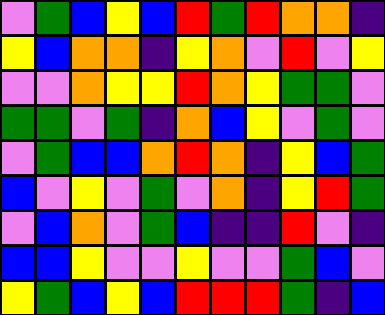[["violet", "green", "blue", "yellow", "blue", "red", "green", "red", "orange", "orange", "indigo"], ["yellow", "blue", "orange", "orange", "indigo", "yellow", "orange", "violet", "red", "violet", "yellow"], ["violet", "violet", "orange", "yellow", "yellow", "red", "orange", "yellow", "green", "green", "violet"], ["green", "green", "violet", "green", "indigo", "orange", "blue", "yellow", "violet", "green", "violet"], ["violet", "green", "blue", "blue", "orange", "red", "orange", "indigo", "yellow", "blue", "green"], ["blue", "violet", "yellow", "violet", "green", "violet", "orange", "indigo", "yellow", "red", "green"], ["violet", "blue", "orange", "violet", "green", "blue", "indigo", "indigo", "red", "violet", "indigo"], ["blue", "blue", "yellow", "violet", "violet", "yellow", "violet", "violet", "green", "blue", "violet"], ["yellow", "green", "blue", "yellow", "blue", "red", "red", "red", "green", "indigo", "blue"]]